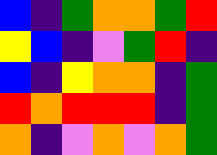[["blue", "indigo", "green", "orange", "orange", "green", "red"], ["yellow", "blue", "indigo", "violet", "green", "red", "indigo"], ["blue", "indigo", "yellow", "orange", "orange", "indigo", "green"], ["red", "orange", "red", "red", "red", "indigo", "green"], ["orange", "indigo", "violet", "orange", "violet", "orange", "green"]]